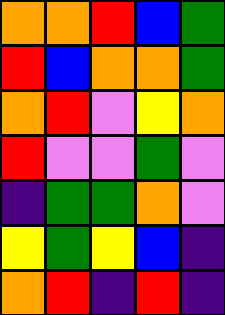[["orange", "orange", "red", "blue", "green"], ["red", "blue", "orange", "orange", "green"], ["orange", "red", "violet", "yellow", "orange"], ["red", "violet", "violet", "green", "violet"], ["indigo", "green", "green", "orange", "violet"], ["yellow", "green", "yellow", "blue", "indigo"], ["orange", "red", "indigo", "red", "indigo"]]